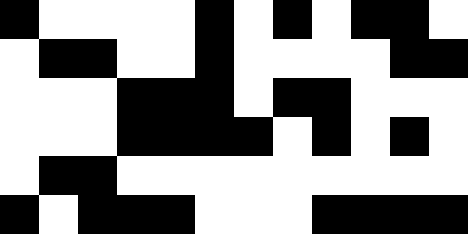[["black", "white", "white", "white", "white", "black", "white", "black", "white", "black", "black", "white"], ["white", "black", "black", "white", "white", "black", "white", "white", "white", "white", "black", "black"], ["white", "white", "white", "black", "black", "black", "white", "black", "black", "white", "white", "white"], ["white", "white", "white", "black", "black", "black", "black", "white", "black", "white", "black", "white"], ["white", "black", "black", "white", "white", "white", "white", "white", "white", "white", "white", "white"], ["black", "white", "black", "black", "black", "white", "white", "white", "black", "black", "black", "black"]]